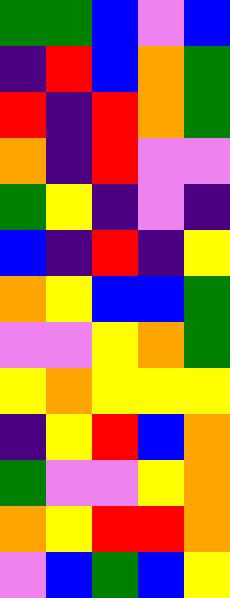[["green", "green", "blue", "violet", "blue"], ["indigo", "red", "blue", "orange", "green"], ["red", "indigo", "red", "orange", "green"], ["orange", "indigo", "red", "violet", "violet"], ["green", "yellow", "indigo", "violet", "indigo"], ["blue", "indigo", "red", "indigo", "yellow"], ["orange", "yellow", "blue", "blue", "green"], ["violet", "violet", "yellow", "orange", "green"], ["yellow", "orange", "yellow", "yellow", "yellow"], ["indigo", "yellow", "red", "blue", "orange"], ["green", "violet", "violet", "yellow", "orange"], ["orange", "yellow", "red", "red", "orange"], ["violet", "blue", "green", "blue", "yellow"]]